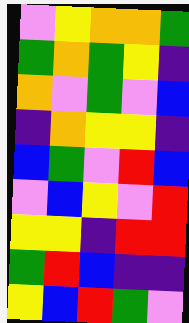[["violet", "yellow", "orange", "orange", "green"], ["green", "orange", "green", "yellow", "indigo"], ["orange", "violet", "green", "violet", "blue"], ["indigo", "orange", "yellow", "yellow", "indigo"], ["blue", "green", "violet", "red", "blue"], ["violet", "blue", "yellow", "violet", "red"], ["yellow", "yellow", "indigo", "red", "red"], ["green", "red", "blue", "indigo", "indigo"], ["yellow", "blue", "red", "green", "violet"]]